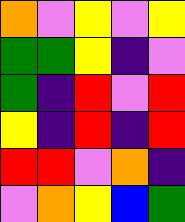[["orange", "violet", "yellow", "violet", "yellow"], ["green", "green", "yellow", "indigo", "violet"], ["green", "indigo", "red", "violet", "red"], ["yellow", "indigo", "red", "indigo", "red"], ["red", "red", "violet", "orange", "indigo"], ["violet", "orange", "yellow", "blue", "green"]]